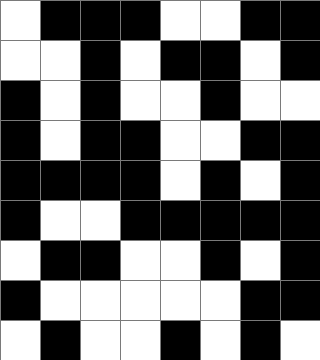[["white", "black", "black", "black", "white", "white", "black", "black"], ["white", "white", "black", "white", "black", "black", "white", "black"], ["black", "white", "black", "white", "white", "black", "white", "white"], ["black", "white", "black", "black", "white", "white", "black", "black"], ["black", "black", "black", "black", "white", "black", "white", "black"], ["black", "white", "white", "black", "black", "black", "black", "black"], ["white", "black", "black", "white", "white", "black", "white", "black"], ["black", "white", "white", "white", "white", "white", "black", "black"], ["white", "black", "white", "white", "black", "white", "black", "white"]]